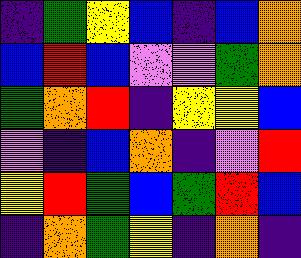[["indigo", "green", "yellow", "blue", "indigo", "blue", "orange"], ["blue", "red", "blue", "violet", "violet", "green", "orange"], ["green", "orange", "red", "indigo", "yellow", "yellow", "blue"], ["violet", "indigo", "blue", "orange", "indigo", "violet", "red"], ["yellow", "red", "green", "blue", "green", "red", "blue"], ["indigo", "orange", "green", "yellow", "indigo", "orange", "indigo"]]